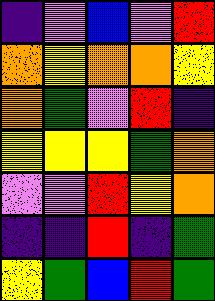[["indigo", "violet", "blue", "violet", "red"], ["orange", "yellow", "orange", "orange", "yellow"], ["orange", "green", "violet", "red", "indigo"], ["yellow", "yellow", "yellow", "green", "orange"], ["violet", "violet", "red", "yellow", "orange"], ["indigo", "indigo", "red", "indigo", "green"], ["yellow", "green", "blue", "red", "green"]]